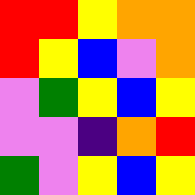[["red", "red", "yellow", "orange", "orange"], ["red", "yellow", "blue", "violet", "orange"], ["violet", "green", "yellow", "blue", "yellow"], ["violet", "violet", "indigo", "orange", "red"], ["green", "violet", "yellow", "blue", "yellow"]]